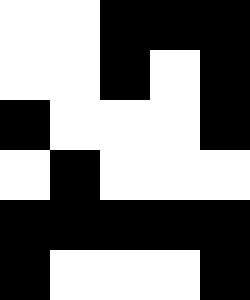[["white", "white", "black", "black", "black"], ["white", "white", "black", "white", "black"], ["black", "white", "white", "white", "black"], ["white", "black", "white", "white", "white"], ["black", "black", "black", "black", "black"], ["black", "white", "white", "white", "black"]]